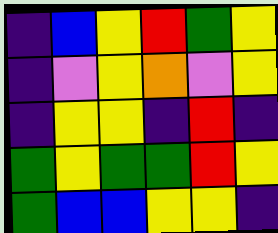[["indigo", "blue", "yellow", "red", "green", "yellow"], ["indigo", "violet", "yellow", "orange", "violet", "yellow"], ["indigo", "yellow", "yellow", "indigo", "red", "indigo"], ["green", "yellow", "green", "green", "red", "yellow"], ["green", "blue", "blue", "yellow", "yellow", "indigo"]]